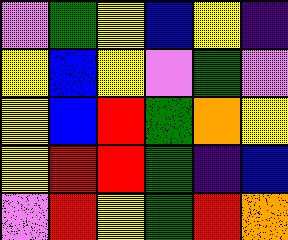[["violet", "green", "yellow", "blue", "yellow", "indigo"], ["yellow", "blue", "yellow", "violet", "green", "violet"], ["yellow", "blue", "red", "green", "orange", "yellow"], ["yellow", "red", "red", "green", "indigo", "blue"], ["violet", "red", "yellow", "green", "red", "orange"]]